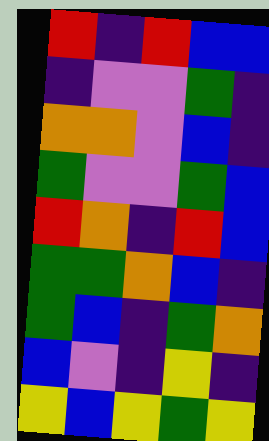[["red", "indigo", "red", "blue", "blue"], ["indigo", "violet", "violet", "green", "indigo"], ["orange", "orange", "violet", "blue", "indigo"], ["green", "violet", "violet", "green", "blue"], ["red", "orange", "indigo", "red", "blue"], ["green", "green", "orange", "blue", "indigo"], ["green", "blue", "indigo", "green", "orange"], ["blue", "violet", "indigo", "yellow", "indigo"], ["yellow", "blue", "yellow", "green", "yellow"]]